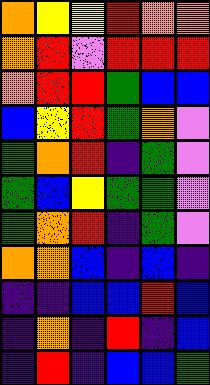[["orange", "yellow", "yellow", "red", "orange", "orange"], ["orange", "red", "violet", "red", "red", "red"], ["orange", "red", "red", "green", "blue", "blue"], ["blue", "yellow", "red", "green", "orange", "violet"], ["green", "orange", "red", "indigo", "green", "violet"], ["green", "blue", "yellow", "green", "green", "violet"], ["green", "orange", "red", "indigo", "green", "violet"], ["orange", "orange", "blue", "indigo", "blue", "indigo"], ["indigo", "indigo", "blue", "blue", "red", "blue"], ["indigo", "orange", "indigo", "red", "indigo", "blue"], ["indigo", "red", "indigo", "blue", "blue", "green"]]